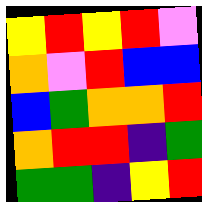[["yellow", "red", "yellow", "red", "violet"], ["orange", "violet", "red", "blue", "blue"], ["blue", "green", "orange", "orange", "red"], ["orange", "red", "red", "indigo", "green"], ["green", "green", "indigo", "yellow", "red"]]